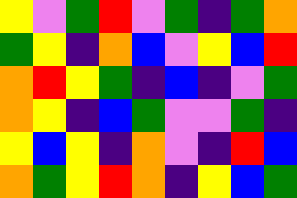[["yellow", "violet", "green", "red", "violet", "green", "indigo", "green", "orange"], ["green", "yellow", "indigo", "orange", "blue", "violet", "yellow", "blue", "red"], ["orange", "red", "yellow", "green", "indigo", "blue", "indigo", "violet", "green"], ["orange", "yellow", "indigo", "blue", "green", "violet", "violet", "green", "indigo"], ["yellow", "blue", "yellow", "indigo", "orange", "violet", "indigo", "red", "blue"], ["orange", "green", "yellow", "red", "orange", "indigo", "yellow", "blue", "green"]]